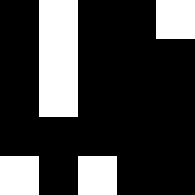[["black", "white", "black", "black", "white"], ["black", "white", "black", "black", "black"], ["black", "white", "black", "black", "black"], ["black", "black", "black", "black", "black"], ["white", "black", "white", "black", "black"]]